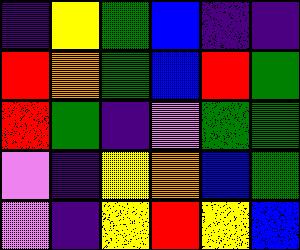[["indigo", "yellow", "green", "blue", "indigo", "indigo"], ["red", "orange", "green", "blue", "red", "green"], ["red", "green", "indigo", "violet", "green", "green"], ["violet", "indigo", "yellow", "orange", "blue", "green"], ["violet", "indigo", "yellow", "red", "yellow", "blue"]]